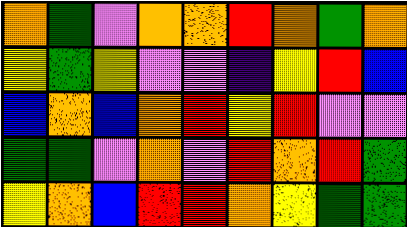[["orange", "green", "violet", "orange", "orange", "red", "orange", "green", "orange"], ["yellow", "green", "yellow", "violet", "violet", "indigo", "yellow", "red", "blue"], ["blue", "orange", "blue", "orange", "red", "yellow", "red", "violet", "violet"], ["green", "green", "violet", "orange", "violet", "red", "orange", "red", "green"], ["yellow", "orange", "blue", "red", "red", "orange", "yellow", "green", "green"]]